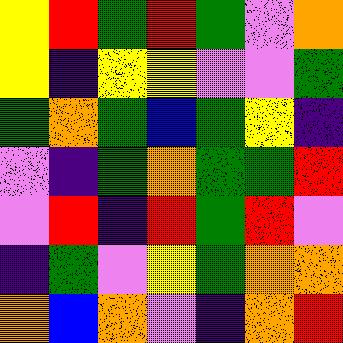[["yellow", "red", "green", "red", "green", "violet", "orange"], ["yellow", "indigo", "yellow", "yellow", "violet", "violet", "green"], ["green", "orange", "green", "blue", "green", "yellow", "indigo"], ["violet", "indigo", "green", "orange", "green", "green", "red"], ["violet", "red", "indigo", "red", "green", "red", "violet"], ["indigo", "green", "violet", "yellow", "green", "orange", "orange"], ["orange", "blue", "orange", "violet", "indigo", "orange", "red"]]